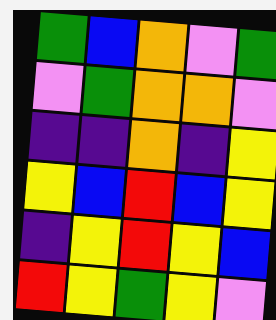[["green", "blue", "orange", "violet", "green"], ["violet", "green", "orange", "orange", "violet"], ["indigo", "indigo", "orange", "indigo", "yellow"], ["yellow", "blue", "red", "blue", "yellow"], ["indigo", "yellow", "red", "yellow", "blue"], ["red", "yellow", "green", "yellow", "violet"]]